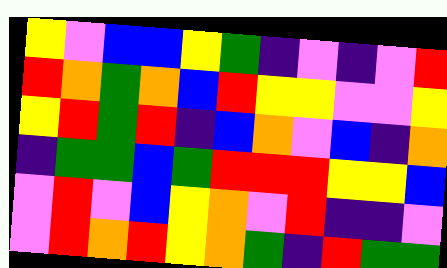[["yellow", "violet", "blue", "blue", "yellow", "green", "indigo", "violet", "indigo", "violet", "red"], ["red", "orange", "green", "orange", "blue", "red", "yellow", "yellow", "violet", "violet", "yellow"], ["yellow", "red", "green", "red", "indigo", "blue", "orange", "violet", "blue", "indigo", "orange"], ["indigo", "green", "green", "blue", "green", "red", "red", "red", "yellow", "yellow", "blue"], ["violet", "red", "violet", "blue", "yellow", "orange", "violet", "red", "indigo", "indigo", "violet"], ["violet", "red", "orange", "red", "yellow", "orange", "green", "indigo", "red", "green", "green"]]